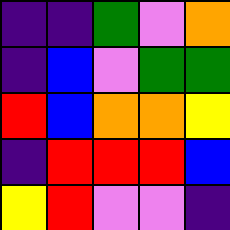[["indigo", "indigo", "green", "violet", "orange"], ["indigo", "blue", "violet", "green", "green"], ["red", "blue", "orange", "orange", "yellow"], ["indigo", "red", "red", "red", "blue"], ["yellow", "red", "violet", "violet", "indigo"]]